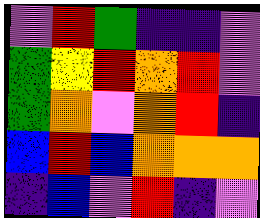[["violet", "red", "green", "indigo", "indigo", "violet"], ["green", "yellow", "red", "orange", "red", "violet"], ["green", "orange", "violet", "orange", "red", "indigo"], ["blue", "red", "blue", "orange", "orange", "orange"], ["indigo", "blue", "violet", "red", "indigo", "violet"]]